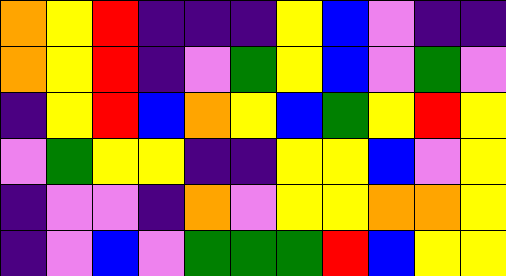[["orange", "yellow", "red", "indigo", "indigo", "indigo", "yellow", "blue", "violet", "indigo", "indigo"], ["orange", "yellow", "red", "indigo", "violet", "green", "yellow", "blue", "violet", "green", "violet"], ["indigo", "yellow", "red", "blue", "orange", "yellow", "blue", "green", "yellow", "red", "yellow"], ["violet", "green", "yellow", "yellow", "indigo", "indigo", "yellow", "yellow", "blue", "violet", "yellow"], ["indigo", "violet", "violet", "indigo", "orange", "violet", "yellow", "yellow", "orange", "orange", "yellow"], ["indigo", "violet", "blue", "violet", "green", "green", "green", "red", "blue", "yellow", "yellow"]]